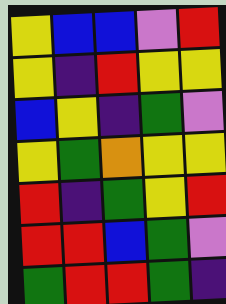[["yellow", "blue", "blue", "violet", "red"], ["yellow", "indigo", "red", "yellow", "yellow"], ["blue", "yellow", "indigo", "green", "violet"], ["yellow", "green", "orange", "yellow", "yellow"], ["red", "indigo", "green", "yellow", "red"], ["red", "red", "blue", "green", "violet"], ["green", "red", "red", "green", "indigo"]]